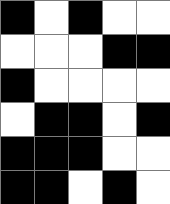[["black", "white", "black", "white", "white"], ["white", "white", "white", "black", "black"], ["black", "white", "white", "white", "white"], ["white", "black", "black", "white", "black"], ["black", "black", "black", "white", "white"], ["black", "black", "white", "black", "white"]]